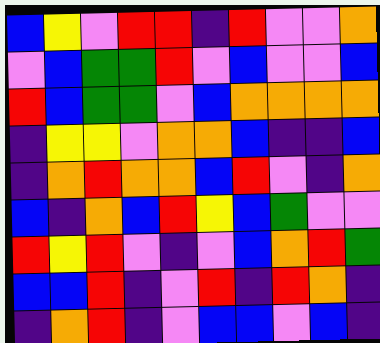[["blue", "yellow", "violet", "red", "red", "indigo", "red", "violet", "violet", "orange"], ["violet", "blue", "green", "green", "red", "violet", "blue", "violet", "violet", "blue"], ["red", "blue", "green", "green", "violet", "blue", "orange", "orange", "orange", "orange"], ["indigo", "yellow", "yellow", "violet", "orange", "orange", "blue", "indigo", "indigo", "blue"], ["indigo", "orange", "red", "orange", "orange", "blue", "red", "violet", "indigo", "orange"], ["blue", "indigo", "orange", "blue", "red", "yellow", "blue", "green", "violet", "violet"], ["red", "yellow", "red", "violet", "indigo", "violet", "blue", "orange", "red", "green"], ["blue", "blue", "red", "indigo", "violet", "red", "indigo", "red", "orange", "indigo"], ["indigo", "orange", "red", "indigo", "violet", "blue", "blue", "violet", "blue", "indigo"]]